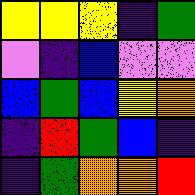[["yellow", "yellow", "yellow", "indigo", "green"], ["violet", "indigo", "blue", "violet", "violet"], ["blue", "green", "blue", "yellow", "orange"], ["indigo", "red", "green", "blue", "indigo"], ["indigo", "green", "orange", "orange", "red"]]